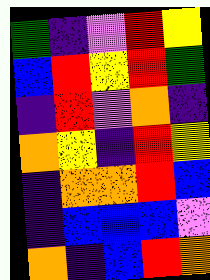[["green", "indigo", "violet", "red", "yellow"], ["blue", "red", "yellow", "red", "green"], ["indigo", "red", "violet", "orange", "indigo"], ["orange", "yellow", "indigo", "red", "yellow"], ["indigo", "orange", "orange", "red", "blue"], ["indigo", "blue", "blue", "blue", "violet"], ["orange", "indigo", "blue", "red", "orange"]]